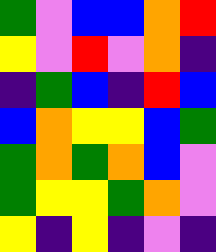[["green", "violet", "blue", "blue", "orange", "red"], ["yellow", "violet", "red", "violet", "orange", "indigo"], ["indigo", "green", "blue", "indigo", "red", "blue"], ["blue", "orange", "yellow", "yellow", "blue", "green"], ["green", "orange", "green", "orange", "blue", "violet"], ["green", "yellow", "yellow", "green", "orange", "violet"], ["yellow", "indigo", "yellow", "indigo", "violet", "indigo"]]